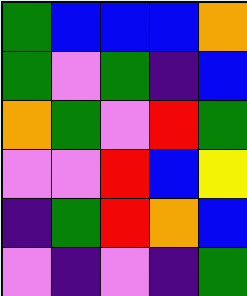[["green", "blue", "blue", "blue", "orange"], ["green", "violet", "green", "indigo", "blue"], ["orange", "green", "violet", "red", "green"], ["violet", "violet", "red", "blue", "yellow"], ["indigo", "green", "red", "orange", "blue"], ["violet", "indigo", "violet", "indigo", "green"]]